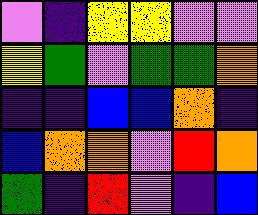[["violet", "indigo", "yellow", "yellow", "violet", "violet"], ["yellow", "green", "violet", "green", "green", "orange"], ["indigo", "indigo", "blue", "blue", "orange", "indigo"], ["blue", "orange", "orange", "violet", "red", "orange"], ["green", "indigo", "red", "violet", "indigo", "blue"]]